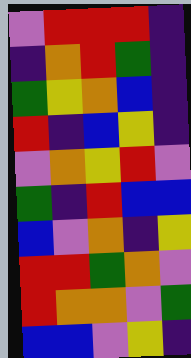[["violet", "red", "red", "red", "indigo"], ["indigo", "orange", "red", "green", "indigo"], ["green", "yellow", "orange", "blue", "indigo"], ["red", "indigo", "blue", "yellow", "indigo"], ["violet", "orange", "yellow", "red", "violet"], ["green", "indigo", "red", "blue", "blue"], ["blue", "violet", "orange", "indigo", "yellow"], ["red", "red", "green", "orange", "violet"], ["red", "orange", "orange", "violet", "green"], ["blue", "blue", "violet", "yellow", "indigo"]]